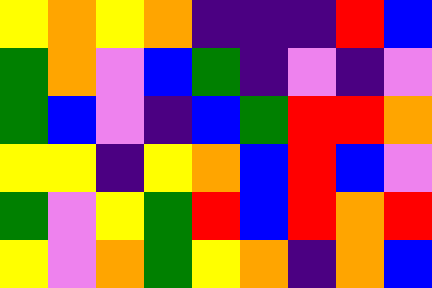[["yellow", "orange", "yellow", "orange", "indigo", "indigo", "indigo", "red", "blue"], ["green", "orange", "violet", "blue", "green", "indigo", "violet", "indigo", "violet"], ["green", "blue", "violet", "indigo", "blue", "green", "red", "red", "orange"], ["yellow", "yellow", "indigo", "yellow", "orange", "blue", "red", "blue", "violet"], ["green", "violet", "yellow", "green", "red", "blue", "red", "orange", "red"], ["yellow", "violet", "orange", "green", "yellow", "orange", "indigo", "orange", "blue"]]